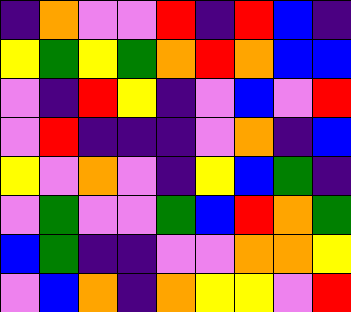[["indigo", "orange", "violet", "violet", "red", "indigo", "red", "blue", "indigo"], ["yellow", "green", "yellow", "green", "orange", "red", "orange", "blue", "blue"], ["violet", "indigo", "red", "yellow", "indigo", "violet", "blue", "violet", "red"], ["violet", "red", "indigo", "indigo", "indigo", "violet", "orange", "indigo", "blue"], ["yellow", "violet", "orange", "violet", "indigo", "yellow", "blue", "green", "indigo"], ["violet", "green", "violet", "violet", "green", "blue", "red", "orange", "green"], ["blue", "green", "indigo", "indigo", "violet", "violet", "orange", "orange", "yellow"], ["violet", "blue", "orange", "indigo", "orange", "yellow", "yellow", "violet", "red"]]